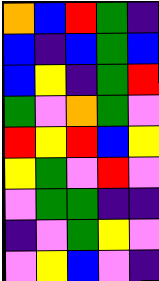[["orange", "blue", "red", "green", "indigo"], ["blue", "indigo", "blue", "green", "blue"], ["blue", "yellow", "indigo", "green", "red"], ["green", "violet", "orange", "green", "violet"], ["red", "yellow", "red", "blue", "yellow"], ["yellow", "green", "violet", "red", "violet"], ["violet", "green", "green", "indigo", "indigo"], ["indigo", "violet", "green", "yellow", "violet"], ["violet", "yellow", "blue", "violet", "indigo"]]